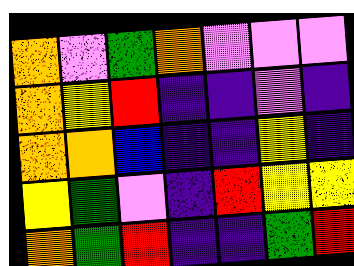[["orange", "violet", "green", "orange", "violet", "violet", "violet"], ["orange", "yellow", "red", "indigo", "indigo", "violet", "indigo"], ["orange", "orange", "blue", "indigo", "indigo", "yellow", "indigo"], ["yellow", "green", "violet", "indigo", "red", "yellow", "yellow"], ["orange", "green", "red", "indigo", "indigo", "green", "red"]]